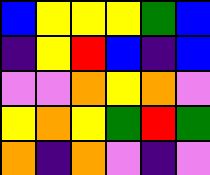[["blue", "yellow", "yellow", "yellow", "green", "blue"], ["indigo", "yellow", "red", "blue", "indigo", "blue"], ["violet", "violet", "orange", "yellow", "orange", "violet"], ["yellow", "orange", "yellow", "green", "red", "green"], ["orange", "indigo", "orange", "violet", "indigo", "violet"]]